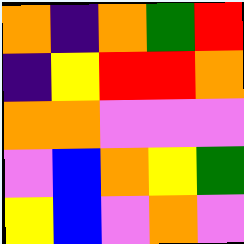[["orange", "indigo", "orange", "green", "red"], ["indigo", "yellow", "red", "red", "orange"], ["orange", "orange", "violet", "violet", "violet"], ["violet", "blue", "orange", "yellow", "green"], ["yellow", "blue", "violet", "orange", "violet"]]